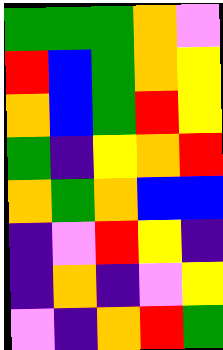[["green", "green", "green", "orange", "violet"], ["red", "blue", "green", "orange", "yellow"], ["orange", "blue", "green", "red", "yellow"], ["green", "indigo", "yellow", "orange", "red"], ["orange", "green", "orange", "blue", "blue"], ["indigo", "violet", "red", "yellow", "indigo"], ["indigo", "orange", "indigo", "violet", "yellow"], ["violet", "indigo", "orange", "red", "green"]]